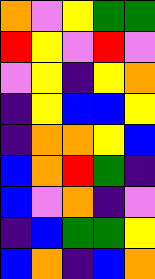[["orange", "violet", "yellow", "green", "green"], ["red", "yellow", "violet", "red", "violet"], ["violet", "yellow", "indigo", "yellow", "orange"], ["indigo", "yellow", "blue", "blue", "yellow"], ["indigo", "orange", "orange", "yellow", "blue"], ["blue", "orange", "red", "green", "indigo"], ["blue", "violet", "orange", "indigo", "violet"], ["indigo", "blue", "green", "green", "yellow"], ["blue", "orange", "indigo", "blue", "orange"]]